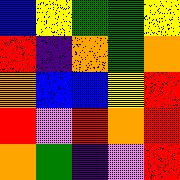[["blue", "yellow", "green", "green", "yellow"], ["red", "indigo", "orange", "green", "orange"], ["orange", "blue", "blue", "yellow", "red"], ["red", "violet", "red", "orange", "red"], ["orange", "green", "indigo", "violet", "red"]]